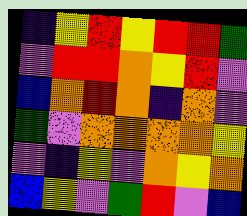[["indigo", "yellow", "red", "yellow", "red", "red", "green"], ["violet", "red", "red", "orange", "yellow", "red", "violet"], ["blue", "orange", "red", "orange", "indigo", "orange", "violet"], ["green", "violet", "orange", "orange", "orange", "orange", "yellow"], ["violet", "indigo", "yellow", "violet", "orange", "yellow", "orange"], ["blue", "yellow", "violet", "green", "red", "violet", "blue"]]